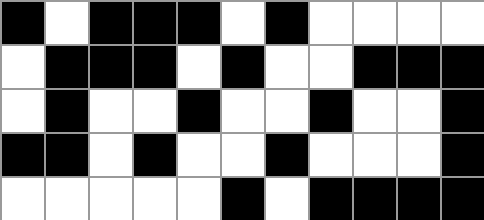[["black", "white", "black", "black", "black", "white", "black", "white", "white", "white", "white"], ["white", "black", "black", "black", "white", "black", "white", "white", "black", "black", "black"], ["white", "black", "white", "white", "black", "white", "white", "black", "white", "white", "black"], ["black", "black", "white", "black", "white", "white", "black", "white", "white", "white", "black"], ["white", "white", "white", "white", "white", "black", "white", "black", "black", "black", "black"]]